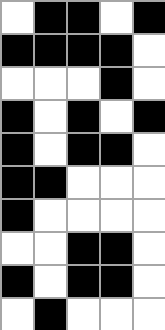[["white", "black", "black", "white", "black"], ["black", "black", "black", "black", "white"], ["white", "white", "white", "black", "white"], ["black", "white", "black", "white", "black"], ["black", "white", "black", "black", "white"], ["black", "black", "white", "white", "white"], ["black", "white", "white", "white", "white"], ["white", "white", "black", "black", "white"], ["black", "white", "black", "black", "white"], ["white", "black", "white", "white", "white"]]